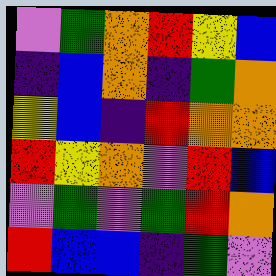[["violet", "green", "orange", "red", "yellow", "blue"], ["indigo", "blue", "orange", "indigo", "green", "orange"], ["yellow", "blue", "indigo", "red", "orange", "orange"], ["red", "yellow", "orange", "violet", "red", "blue"], ["violet", "green", "violet", "green", "red", "orange"], ["red", "blue", "blue", "indigo", "green", "violet"]]